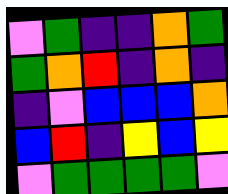[["violet", "green", "indigo", "indigo", "orange", "green"], ["green", "orange", "red", "indigo", "orange", "indigo"], ["indigo", "violet", "blue", "blue", "blue", "orange"], ["blue", "red", "indigo", "yellow", "blue", "yellow"], ["violet", "green", "green", "green", "green", "violet"]]